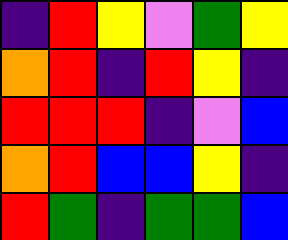[["indigo", "red", "yellow", "violet", "green", "yellow"], ["orange", "red", "indigo", "red", "yellow", "indigo"], ["red", "red", "red", "indigo", "violet", "blue"], ["orange", "red", "blue", "blue", "yellow", "indigo"], ["red", "green", "indigo", "green", "green", "blue"]]